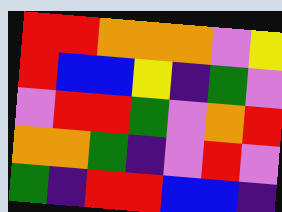[["red", "red", "orange", "orange", "orange", "violet", "yellow"], ["red", "blue", "blue", "yellow", "indigo", "green", "violet"], ["violet", "red", "red", "green", "violet", "orange", "red"], ["orange", "orange", "green", "indigo", "violet", "red", "violet"], ["green", "indigo", "red", "red", "blue", "blue", "indigo"]]